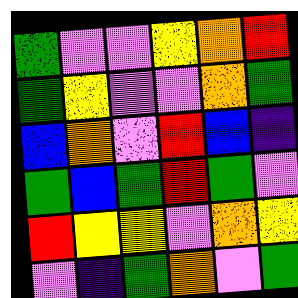[["green", "violet", "violet", "yellow", "orange", "red"], ["green", "yellow", "violet", "violet", "orange", "green"], ["blue", "orange", "violet", "red", "blue", "indigo"], ["green", "blue", "green", "red", "green", "violet"], ["red", "yellow", "yellow", "violet", "orange", "yellow"], ["violet", "indigo", "green", "orange", "violet", "green"]]